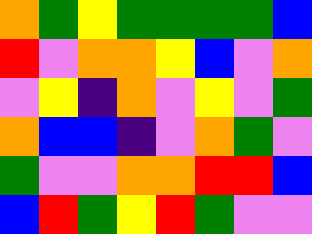[["orange", "green", "yellow", "green", "green", "green", "green", "blue"], ["red", "violet", "orange", "orange", "yellow", "blue", "violet", "orange"], ["violet", "yellow", "indigo", "orange", "violet", "yellow", "violet", "green"], ["orange", "blue", "blue", "indigo", "violet", "orange", "green", "violet"], ["green", "violet", "violet", "orange", "orange", "red", "red", "blue"], ["blue", "red", "green", "yellow", "red", "green", "violet", "violet"]]